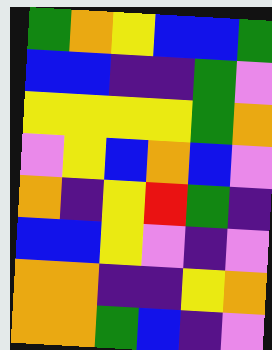[["green", "orange", "yellow", "blue", "blue", "green"], ["blue", "blue", "indigo", "indigo", "green", "violet"], ["yellow", "yellow", "yellow", "yellow", "green", "orange"], ["violet", "yellow", "blue", "orange", "blue", "violet"], ["orange", "indigo", "yellow", "red", "green", "indigo"], ["blue", "blue", "yellow", "violet", "indigo", "violet"], ["orange", "orange", "indigo", "indigo", "yellow", "orange"], ["orange", "orange", "green", "blue", "indigo", "violet"]]